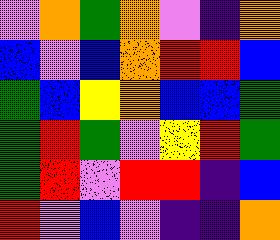[["violet", "orange", "green", "orange", "violet", "indigo", "orange"], ["blue", "violet", "blue", "orange", "red", "red", "blue"], ["green", "blue", "yellow", "orange", "blue", "blue", "green"], ["green", "red", "green", "violet", "yellow", "red", "green"], ["green", "red", "violet", "red", "red", "indigo", "blue"], ["red", "violet", "blue", "violet", "indigo", "indigo", "orange"]]